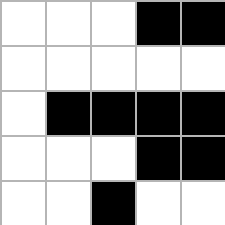[["white", "white", "white", "black", "black"], ["white", "white", "white", "white", "white"], ["white", "black", "black", "black", "black"], ["white", "white", "white", "black", "black"], ["white", "white", "black", "white", "white"]]